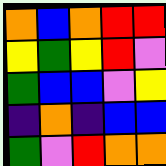[["orange", "blue", "orange", "red", "red"], ["yellow", "green", "yellow", "red", "violet"], ["green", "blue", "blue", "violet", "yellow"], ["indigo", "orange", "indigo", "blue", "blue"], ["green", "violet", "red", "orange", "orange"]]